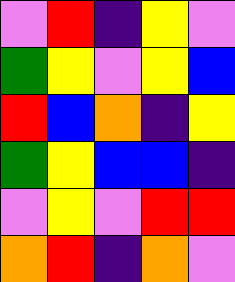[["violet", "red", "indigo", "yellow", "violet"], ["green", "yellow", "violet", "yellow", "blue"], ["red", "blue", "orange", "indigo", "yellow"], ["green", "yellow", "blue", "blue", "indigo"], ["violet", "yellow", "violet", "red", "red"], ["orange", "red", "indigo", "orange", "violet"]]